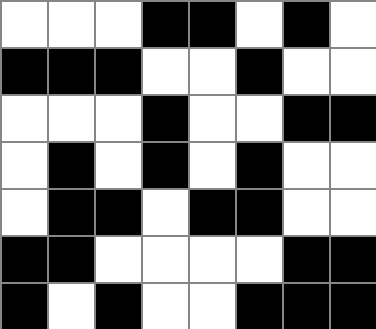[["white", "white", "white", "black", "black", "white", "black", "white"], ["black", "black", "black", "white", "white", "black", "white", "white"], ["white", "white", "white", "black", "white", "white", "black", "black"], ["white", "black", "white", "black", "white", "black", "white", "white"], ["white", "black", "black", "white", "black", "black", "white", "white"], ["black", "black", "white", "white", "white", "white", "black", "black"], ["black", "white", "black", "white", "white", "black", "black", "black"]]